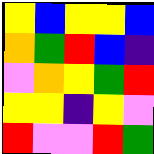[["yellow", "blue", "yellow", "yellow", "blue"], ["orange", "green", "red", "blue", "indigo"], ["violet", "orange", "yellow", "green", "red"], ["yellow", "yellow", "indigo", "yellow", "violet"], ["red", "violet", "violet", "red", "green"]]